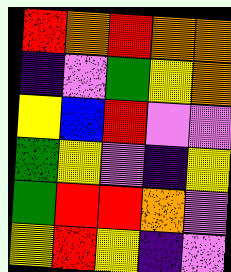[["red", "orange", "red", "orange", "orange"], ["indigo", "violet", "green", "yellow", "orange"], ["yellow", "blue", "red", "violet", "violet"], ["green", "yellow", "violet", "indigo", "yellow"], ["green", "red", "red", "orange", "violet"], ["yellow", "red", "yellow", "indigo", "violet"]]